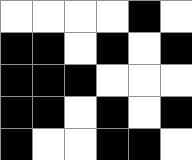[["white", "white", "white", "white", "black", "white"], ["black", "black", "white", "black", "white", "black"], ["black", "black", "black", "white", "white", "white"], ["black", "black", "white", "black", "white", "black"], ["black", "white", "white", "black", "black", "white"]]